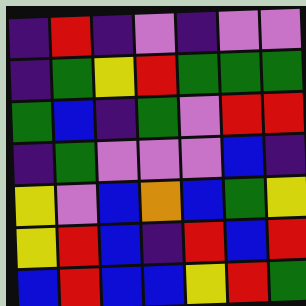[["indigo", "red", "indigo", "violet", "indigo", "violet", "violet"], ["indigo", "green", "yellow", "red", "green", "green", "green"], ["green", "blue", "indigo", "green", "violet", "red", "red"], ["indigo", "green", "violet", "violet", "violet", "blue", "indigo"], ["yellow", "violet", "blue", "orange", "blue", "green", "yellow"], ["yellow", "red", "blue", "indigo", "red", "blue", "red"], ["blue", "red", "blue", "blue", "yellow", "red", "green"]]